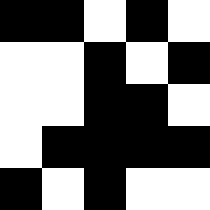[["black", "black", "white", "black", "white"], ["white", "white", "black", "white", "black"], ["white", "white", "black", "black", "white"], ["white", "black", "black", "black", "black"], ["black", "white", "black", "white", "white"]]